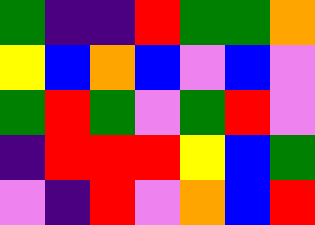[["green", "indigo", "indigo", "red", "green", "green", "orange"], ["yellow", "blue", "orange", "blue", "violet", "blue", "violet"], ["green", "red", "green", "violet", "green", "red", "violet"], ["indigo", "red", "red", "red", "yellow", "blue", "green"], ["violet", "indigo", "red", "violet", "orange", "blue", "red"]]